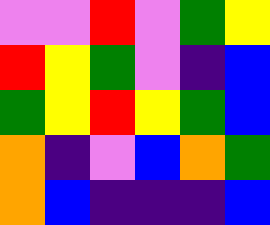[["violet", "violet", "red", "violet", "green", "yellow"], ["red", "yellow", "green", "violet", "indigo", "blue"], ["green", "yellow", "red", "yellow", "green", "blue"], ["orange", "indigo", "violet", "blue", "orange", "green"], ["orange", "blue", "indigo", "indigo", "indigo", "blue"]]